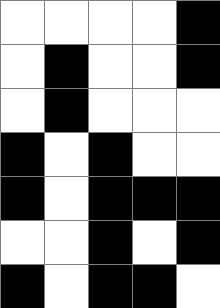[["white", "white", "white", "white", "black"], ["white", "black", "white", "white", "black"], ["white", "black", "white", "white", "white"], ["black", "white", "black", "white", "white"], ["black", "white", "black", "black", "black"], ["white", "white", "black", "white", "black"], ["black", "white", "black", "black", "white"]]